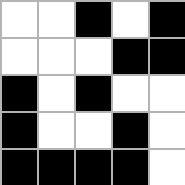[["white", "white", "black", "white", "black"], ["white", "white", "white", "black", "black"], ["black", "white", "black", "white", "white"], ["black", "white", "white", "black", "white"], ["black", "black", "black", "black", "white"]]